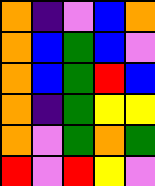[["orange", "indigo", "violet", "blue", "orange"], ["orange", "blue", "green", "blue", "violet"], ["orange", "blue", "green", "red", "blue"], ["orange", "indigo", "green", "yellow", "yellow"], ["orange", "violet", "green", "orange", "green"], ["red", "violet", "red", "yellow", "violet"]]